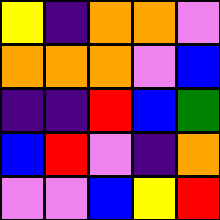[["yellow", "indigo", "orange", "orange", "violet"], ["orange", "orange", "orange", "violet", "blue"], ["indigo", "indigo", "red", "blue", "green"], ["blue", "red", "violet", "indigo", "orange"], ["violet", "violet", "blue", "yellow", "red"]]